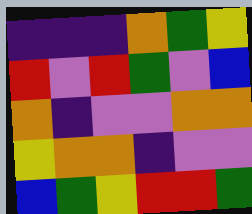[["indigo", "indigo", "indigo", "orange", "green", "yellow"], ["red", "violet", "red", "green", "violet", "blue"], ["orange", "indigo", "violet", "violet", "orange", "orange"], ["yellow", "orange", "orange", "indigo", "violet", "violet"], ["blue", "green", "yellow", "red", "red", "green"]]